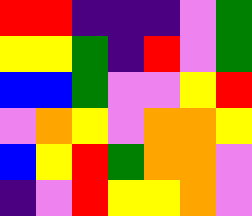[["red", "red", "indigo", "indigo", "indigo", "violet", "green"], ["yellow", "yellow", "green", "indigo", "red", "violet", "green"], ["blue", "blue", "green", "violet", "violet", "yellow", "red"], ["violet", "orange", "yellow", "violet", "orange", "orange", "yellow"], ["blue", "yellow", "red", "green", "orange", "orange", "violet"], ["indigo", "violet", "red", "yellow", "yellow", "orange", "violet"]]